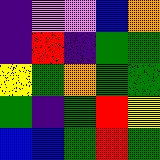[["indigo", "violet", "violet", "blue", "orange"], ["indigo", "red", "indigo", "green", "green"], ["yellow", "green", "orange", "green", "green"], ["green", "indigo", "green", "red", "yellow"], ["blue", "blue", "green", "red", "green"]]